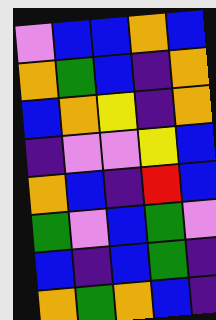[["violet", "blue", "blue", "orange", "blue"], ["orange", "green", "blue", "indigo", "orange"], ["blue", "orange", "yellow", "indigo", "orange"], ["indigo", "violet", "violet", "yellow", "blue"], ["orange", "blue", "indigo", "red", "blue"], ["green", "violet", "blue", "green", "violet"], ["blue", "indigo", "blue", "green", "indigo"], ["orange", "green", "orange", "blue", "indigo"]]